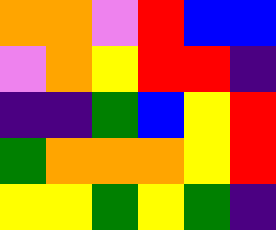[["orange", "orange", "violet", "red", "blue", "blue"], ["violet", "orange", "yellow", "red", "red", "indigo"], ["indigo", "indigo", "green", "blue", "yellow", "red"], ["green", "orange", "orange", "orange", "yellow", "red"], ["yellow", "yellow", "green", "yellow", "green", "indigo"]]